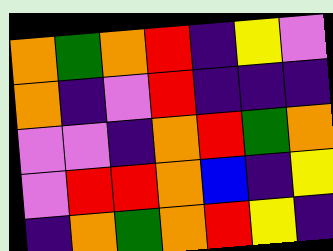[["orange", "green", "orange", "red", "indigo", "yellow", "violet"], ["orange", "indigo", "violet", "red", "indigo", "indigo", "indigo"], ["violet", "violet", "indigo", "orange", "red", "green", "orange"], ["violet", "red", "red", "orange", "blue", "indigo", "yellow"], ["indigo", "orange", "green", "orange", "red", "yellow", "indigo"]]